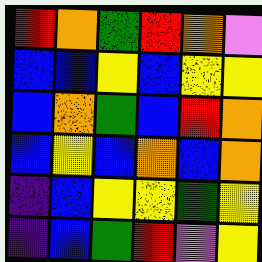[["red", "orange", "green", "red", "orange", "violet"], ["blue", "blue", "yellow", "blue", "yellow", "yellow"], ["blue", "orange", "green", "blue", "red", "orange"], ["blue", "yellow", "blue", "orange", "blue", "orange"], ["indigo", "blue", "yellow", "yellow", "green", "yellow"], ["indigo", "blue", "green", "red", "violet", "yellow"]]